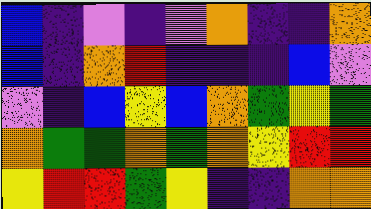[["blue", "indigo", "violet", "indigo", "violet", "orange", "indigo", "indigo", "orange"], ["blue", "indigo", "orange", "red", "indigo", "indigo", "indigo", "blue", "violet"], ["violet", "indigo", "blue", "yellow", "blue", "orange", "green", "yellow", "green"], ["orange", "green", "green", "orange", "green", "orange", "yellow", "red", "red"], ["yellow", "red", "red", "green", "yellow", "indigo", "indigo", "orange", "orange"]]